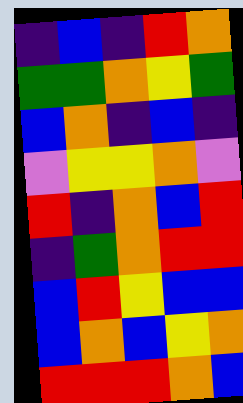[["indigo", "blue", "indigo", "red", "orange"], ["green", "green", "orange", "yellow", "green"], ["blue", "orange", "indigo", "blue", "indigo"], ["violet", "yellow", "yellow", "orange", "violet"], ["red", "indigo", "orange", "blue", "red"], ["indigo", "green", "orange", "red", "red"], ["blue", "red", "yellow", "blue", "blue"], ["blue", "orange", "blue", "yellow", "orange"], ["red", "red", "red", "orange", "blue"]]